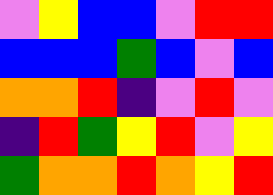[["violet", "yellow", "blue", "blue", "violet", "red", "red"], ["blue", "blue", "blue", "green", "blue", "violet", "blue"], ["orange", "orange", "red", "indigo", "violet", "red", "violet"], ["indigo", "red", "green", "yellow", "red", "violet", "yellow"], ["green", "orange", "orange", "red", "orange", "yellow", "red"]]